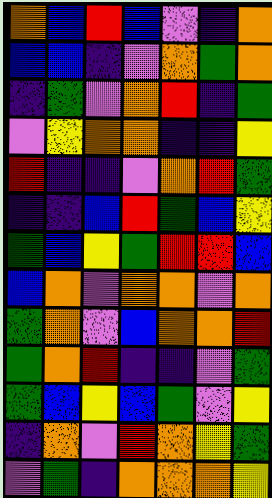[["orange", "blue", "red", "blue", "violet", "indigo", "orange"], ["blue", "blue", "indigo", "violet", "orange", "green", "orange"], ["indigo", "green", "violet", "orange", "red", "indigo", "green"], ["violet", "yellow", "orange", "orange", "indigo", "indigo", "yellow"], ["red", "indigo", "indigo", "violet", "orange", "red", "green"], ["indigo", "indigo", "blue", "red", "green", "blue", "yellow"], ["green", "blue", "yellow", "green", "red", "red", "blue"], ["blue", "orange", "violet", "orange", "orange", "violet", "orange"], ["green", "orange", "violet", "blue", "orange", "orange", "red"], ["green", "orange", "red", "indigo", "indigo", "violet", "green"], ["green", "blue", "yellow", "blue", "green", "violet", "yellow"], ["indigo", "orange", "violet", "red", "orange", "yellow", "green"], ["violet", "green", "indigo", "orange", "orange", "orange", "yellow"]]